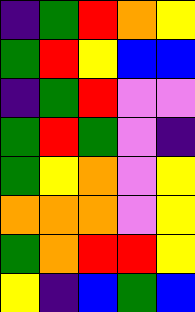[["indigo", "green", "red", "orange", "yellow"], ["green", "red", "yellow", "blue", "blue"], ["indigo", "green", "red", "violet", "violet"], ["green", "red", "green", "violet", "indigo"], ["green", "yellow", "orange", "violet", "yellow"], ["orange", "orange", "orange", "violet", "yellow"], ["green", "orange", "red", "red", "yellow"], ["yellow", "indigo", "blue", "green", "blue"]]